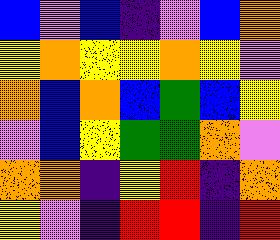[["blue", "violet", "blue", "indigo", "violet", "blue", "orange"], ["yellow", "orange", "yellow", "yellow", "orange", "yellow", "violet"], ["orange", "blue", "orange", "blue", "green", "blue", "yellow"], ["violet", "blue", "yellow", "green", "green", "orange", "violet"], ["orange", "orange", "indigo", "yellow", "red", "indigo", "orange"], ["yellow", "violet", "indigo", "red", "red", "indigo", "red"]]